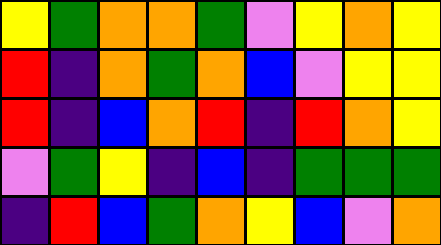[["yellow", "green", "orange", "orange", "green", "violet", "yellow", "orange", "yellow"], ["red", "indigo", "orange", "green", "orange", "blue", "violet", "yellow", "yellow"], ["red", "indigo", "blue", "orange", "red", "indigo", "red", "orange", "yellow"], ["violet", "green", "yellow", "indigo", "blue", "indigo", "green", "green", "green"], ["indigo", "red", "blue", "green", "orange", "yellow", "blue", "violet", "orange"]]